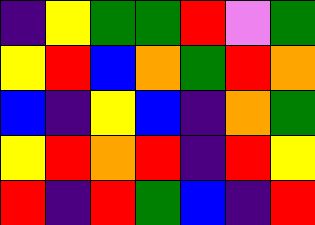[["indigo", "yellow", "green", "green", "red", "violet", "green"], ["yellow", "red", "blue", "orange", "green", "red", "orange"], ["blue", "indigo", "yellow", "blue", "indigo", "orange", "green"], ["yellow", "red", "orange", "red", "indigo", "red", "yellow"], ["red", "indigo", "red", "green", "blue", "indigo", "red"]]